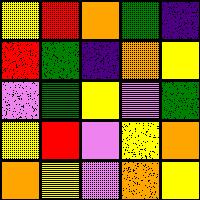[["yellow", "red", "orange", "green", "indigo"], ["red", "green", "indigo", "orange", "yellow"], ["violet", "green", "yellow", "violet", "green"], ["yellow", "red", "violet", "yellow", "orange"], ["orange", "yellow", "violet", "orange", "yellow"]]